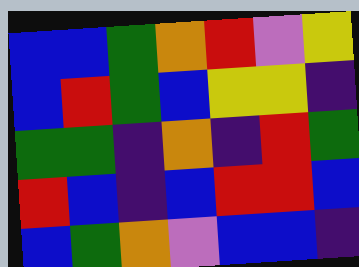[["blue", "blue", "green", "orange", "red", "violet", "yellow"], ["blue", "red", "green", "blue", "yellow", "yellow", "indigo"], ["green", "green", "indigo", "orange", "indigo", "red", "green"], ["red", "blue", "indigo", "blue", "red", "red", "blue"], ["blue", "green", "orange", "violet", "blue", "blue", "indigo"]]